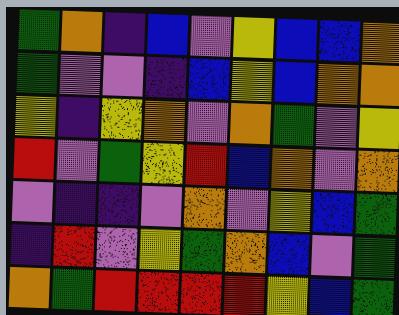[["green", "orange", "indigo", "blue", "violet", "yellow", "blue", "blue", "orange"], ["green", "violet", "violet", "indigo", "blue", "yellow", "blue", "orange", "orange"], ["yellow", "indigo", "yellow", "orange", "violet", "orange", "green", "violet", "yellow"], ["red", "violet", "green", "yellow", "red", "blue", "orange", "violet", "orange"], ["violet", "indigo", "indigo", "violet", "orange", "violet", "yellow", "blue", "green"], ["indigo", "red", "violet", "yellow", "green", "orange", "blue", "violet", "green"], ["orange", "green", "red", "red", "red", "red", "yellow", "blue", "green"]]